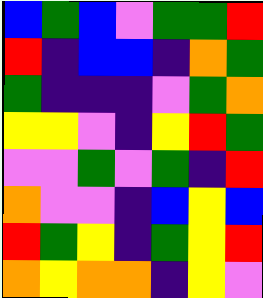[["blue", "green", "blue", "violet", "green", "green", "red"], ["red", "indigo", "blue", "blue", "indigo", "orange", "green"], ["green", "indigo", "indigo", "indigo", "violet", "green", "orange"], ["yellow", "yellow", "violet", "indigo", "yellow", "red", "green"], ["violet", "violet", "green", "violet", "green", "indigo", "red"], ["orange", "violet", "violet", "indigo", "blue", "yellow", "blue"], ["red", "green", "yellow", "indigo", "green", "yellow", "red"], ["orange", "yellow", "orange", "orange", "indigo", "yellow", "violet"]]